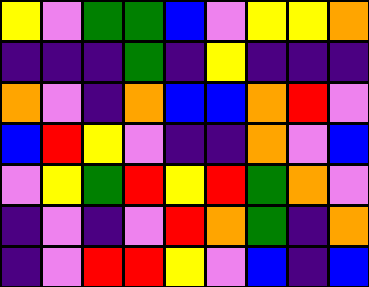[["yellow", "violet", "green", "green", "blue", "violet", "yellow", "yellow", "orange"], ["indigo", "indigo", "indigo", "green", "indigo", "yellow", "indigo", "indigo", "indigo"], ["orange", "violet", "indigo", "orange", "blue", "blue", "orange", "red", "violet"], ["blue", "red", "yellow", "violet", "indigo", "indigo", "orange", "violet", "blue"], ["violet", "yellow", "green", "red", "yellow", "red", "green", "orange", "violet"], ["indigo", "violet", "indigo", "violet", "red", "orange", "green", "indigo", "orange"], ["indigo", "violet", "red", "red", "yellow", "violet", "blue", "indigo", "blue"]]